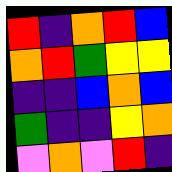[["red", "indigo", "orange", "red", "blue"], ["orange", "red", "green", "yellow", "yellow"], ["indigo", "indigo", "blue", "orange", "blue"], ["green", "indigo", "indigo", "yellow", "orange"], ["violet", "orange", "violet", "red", "indigo"]]